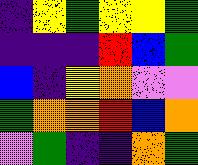[["indigo", "yellow", "green", "yellow", "yellow", "green"], ["indigo", "indigo", "indigo", "red", "blue", "green"], ["blue", "indigo", "yellow", "orange", "violet", "violet"], ["green", "orange", "orange", "red", "blue", "orange"], ["violet", "green", "indigo", "indigo", "orange", "green"]]